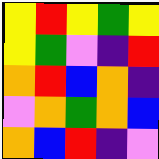[["yellow", "red", "yellow", "green", "yellow"], ["yellow", "green", "violet", "indigo", "red"], ["orange", "red", "blue", "orange", "indigo"], ["violet", "orange", "green", "orange", "blue"], ["orange", "blue", "red", "indigo", "violet"]]